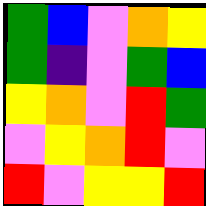[["green", "blue", "violet", "orange", "yellow"], ["green", "indigo", "violet", "green", "blue"], ["yellow", "orange", "violet", "red", "green"], ["violet", "yellow", "orange", "red", "violet"], ["red", "violet", "yellow", "yellow", "red"]]